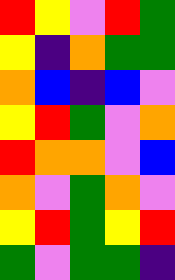[["red", "yellow", "violet", "red", "green"], ["yellow", "indigo", "orange", "green", "green"], ["orange", "blue", "indigo", "blue", "violet"], ["yellow", "red", "green", "violet", "orange"], ["red", "orange", "orange", "violet", "blue"], ["orange", "violet", "green", "orange", "violet"], ["yellow", "red", "green", "yellow", "red"], ["green", "violet", "green", "green", "indigo"]]